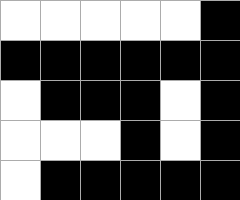[["white", "white", "white", "white", "white", "black"], ["black", "black", "black", "black", "black", "black"], ["white", "black", "black", "black", "white", "black"], ["white", "white", "white", "black", "white", "black"], ["white", "black", "black", "black", "black", "black"]]